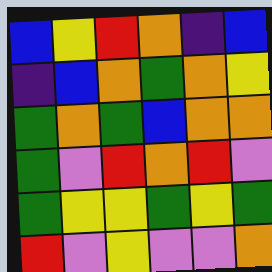[["blue", "yellow", "red", "orange", "indigo", "blue"], ["indigo", "blue", "orange", "green", "orange", "yellow"], ["green", "orange", "green", "blue", "orange", "orange"], ["green", "violet", "red", "orange", "red", "violet"], ["green", "yellow", "yellow", "green", "yellow", "green"], ["red", "violet", "yellow", "violet", "violet", "orange"]]